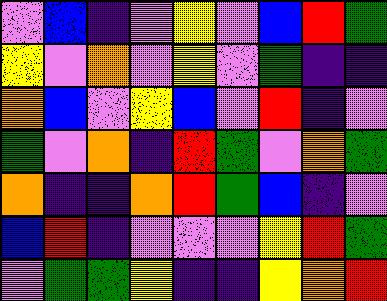[["violet", "blue", "indigo", "violet", "yellow", "violet", "blue", "red", "green"], ["yellow", "violet", "orange", "violet", "yellow", "violet", "green", "indigo", "indigo"], ["orange", "blue", "violet", "yellow", "blue", "violet", "red", "indigo", "violet"], ["green", "violet", "orange", "indigo", "red", "green", "violet", "orange", "green"], ["orange", "indigo", "indigo", "orange", "red", "green", "blue", "indigo", "violet"], ["blue", "red", "indigo", "violet", "violet", "violet", "yellow", "red", "green"], ["violet", "green", "green", "yellow", "indigo", "indigo", "yellow", "orange", "red"]]